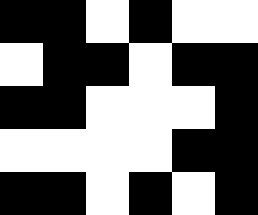[["black", "black", "white", "black", "white", "white"], ["white", "black", "black", "white", "black", "black"], ["black", "black", "white", "white", "white", "black"], ["white", "white", "white", "white", "black", "black"], ["black", "black", "white", "black", "white", "black"]]